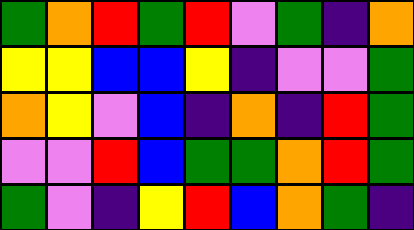[["green", "orange", "red", "green", "red", "violet", "green", "indigo", "orange"], ["yellow", "yellow", "blue", "blue", "yellow", "indigo", "violet", "violet", "green"], ["orange", "yellow", "violet", "blue", "indigo", "orange", "indigo", "red", "green"], ["violet", "violet", "red", "blue", "green", "green", "orange", "red", "green"], ["green", "violet", "indigo", "yellow", "red", "blue", "orange", "green", "indigo"]]